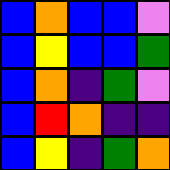[["blue", "orange", "blue", "blue", "violet"], ["blue", "yellow", "blue", "blue", "green"], ["blue", "orange", "indigo", "green", "violet"], ["blue", "red", "orange", "indigo", "indigo"], ["blue", "yellow", "indigo", "green", "orange"]]